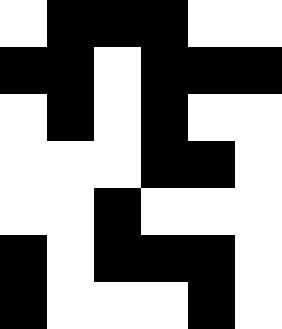[["white", "black", "black", "black", "white", "white"], ["black", "black", "white", "black", "black", "black"], ["white", "black", "white", "black", "white", "white"], ["white", "white", "white", "black", "black", "white"], ["white", "white", "black", "white", "white", "white"], ["black", "white", "black", "black", "black", "white"], ["black", "white", "white", "white", "black", "white"]]